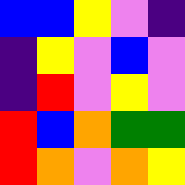[["blue", "blue", "yellow", "violet", "indigo"], ["indigo", "yellow", "violet", "blue", "violet"], ["indigo", "red", "violet", "yellow", "violet"], ["red", "blue", "orange", "green", "green"], ["red", "orange", "violet", "orange", "yellow"]]